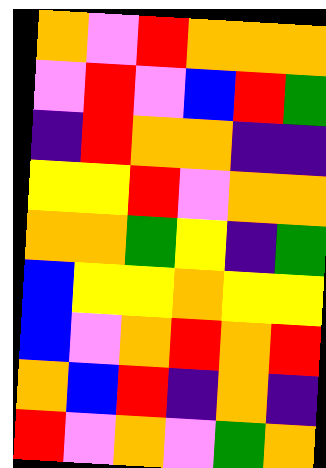[["orange", "violet", "red", "orange", "orange", "orange"], ["violet", "red", "violet", "blue", "red", "green"], ["indigo", "red", "orange", "orange", "indigo", "indigo"], ["yellow", "yellow", "red", "violet", "orange", "orange"], ["orange", "orange", "green", "yellow", "indigo", "green"], ["blue", "yellow", "yellow", "orange", "yellow", "yellow"], ["blue", "violet", "orange", "red", "orange", "red"], ["orange", "blue", "red", "indigo", "orange", "indigo"], ["red", "violet", "orange", "violet", "green", "orange"]]